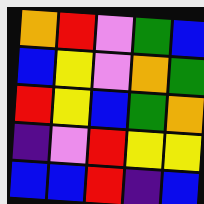[["orange", "red", "violet", "green", "blue"], ["blue", "yellow", "violet", "orange", "green"], ["red", "yellow", "blue", "green", "orange"], ["indigo", "violet", "red", "yellow", "yellow"], ["blue", "blue", "red", "indigo", "blue"]]